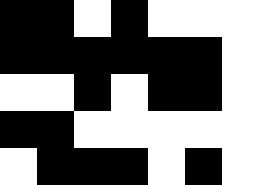[["black", "black", "white", "black", "white", "white", "white"], ["black", "black", "black", "black", "black", "black", "white"], ["white", "white", "black", "white", "black", "black", "white"], ["black", "black", "white", "white", "white", "white", "white"], ["white", "black", "black", "black", "white", "black", "white"]]